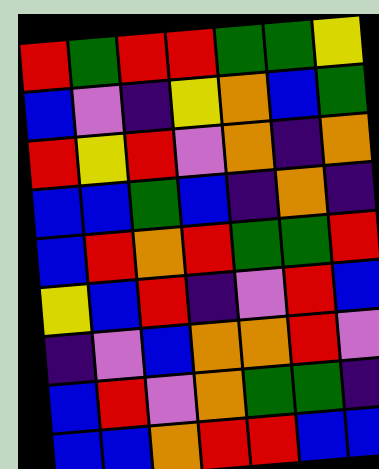[["red", "green", "red", "red", "green", "green", "yellow"], ["blue", "violet", "indigo", "yellow", "orange", "blue", "green"], ["red", "yellow", "red", "violet", "orange", "indigo", "orange"], ["blue", "blue", "green", "blue", "indigo", "orange", "indigo"], ["blue", "red", "orange", "red", "green", "green", "red"], ["yellow", "blue", "red", "indigo", "violet", "red", "blue"], ["indigo", "violet", "blue", "orange", "orange", "red", "violet"], ["blue", "red", "violet", "orange", "green", "green", "indigo"], ["blue", "blue", "orange", "red", "red", "blue", "blue"]]